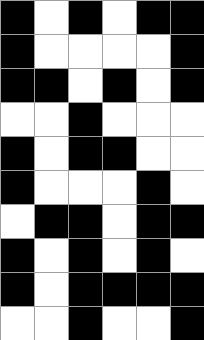[["black", "white", "black", "white", "black", "black"], ["black", "white", "white", "white", "white", "black"], ["black", "black", "white", "black", "white", "black"], ["white", "white", "black", "white", "white", "white"], ["black", "white", "black", "black", "white", "white"], ["black", "white", "white", "white", "black", "white"], ["white", "black", "black", "white", "black", "black"], ["black", "white", "black", "white", "black", "white"], ["black", "white", "black", "black", "black", "black"], ["white", "white", "black", "white", "white", "black"]]